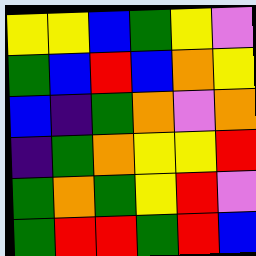[["yellow", "yellow", "blue", "green", "yellow", "violet"], ["green", "blue", "red", "blue", "orange", "yellow"], ["blue", "indigo", "green", "orange", "violet", "orange"], ["indigo", "green", "orange", "yellow", "yellow", "red"], ["green", "orange", "green", "yellow", "red", "violet"], ["green", "red", "red", "green", "red", "blue"]]